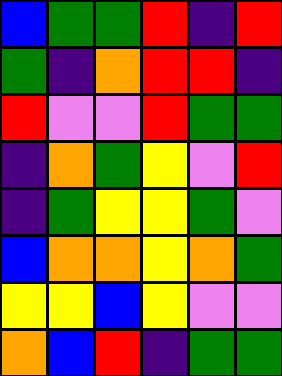[["blue", "green", "green", "red", "indigo", "red"], ["green", "indigo", "orange", "red", "red", "indigo"], ["red", "violet", "violet", "red", "green", "green"], ["indigo", "orange", "green", "yellow", "violet", "red"], ["indigo", "green", "yellow", "yellow", "green", "violet"], ["blue", "orange", "orange", "yellow", "orange", "green"], ["yellow", "yellow", "blue", "yellow", "violet", "violet"], ["orange", "blue", "red", "indigo", "green", "green"]]